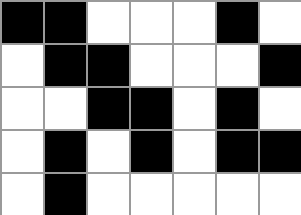[["black", "black", "white", "white", "white", "black", "white"], ["white", "black", "black", "white", "white", "white", "black"], ["white", "white", "black", "black", "white", "black", "white"], ["white", "black", "white", "black", "white", "black", "black"], ["white", "black", "white", "white", "white", "white", "white"]]